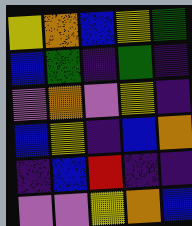[["yellow", "orange", "blue", "yellow", "green"], ["blue", "green", "indigo", "green", "indigo"], ["violet", "orange", "violet", "yellow", "indigo"], ["blue", "yellow", "indigo", "blue", "orange"], ["indigo", "blue", "red", "indigo", "indigo"], ["violet", "violet", "yellow", "orange", "blue"]]